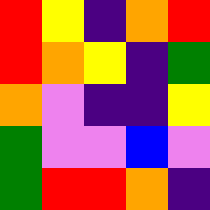[["red", "yellow", "indigo", "orange", "red"], ["red", "orange", "yellow", "indigo", "green"], ["orange", "violet", "indigo", "indigo", "yellow"], ["green", "violet", "violet", "blue", "violet"], ["green", "red", "red", "orange", "indigo"]]